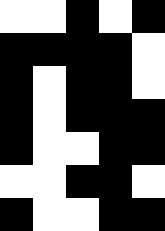[["white", "white", "black", "white", "black"], ["black", "black", "black", "black", "white"], ["black", "white", "black", "black", "white"], ["black", "white", "black", "black", "black"], ["black", "white", "white", "black", "black"], ["white", "white", "black", "black", "white"], ["black", "white", "white", "black", "black"]]